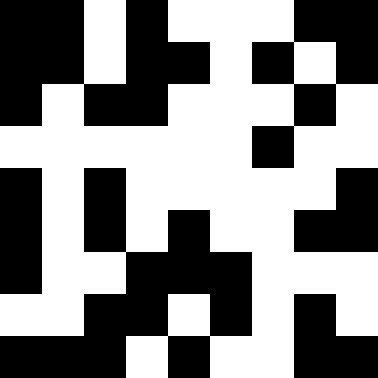[["black", "black", "white", "black", "white", "white", "white", "black", "black"], ["black", "black", "white", "black", "black", "white", "black", "white", "black"], ["black", "white", "black", "black", "white", "white", "white", "black", "white"], ["white", "white", "white", "white", "white", "white", "black", "white", "white"], ["black", "white", "black", "white", "white", "white", "white", "white", "black"], ["black", "white", "black", "white", "black", "white", "white", "black", "black"], ["black", "white", "white", "black", "black", "black", "white", "white", "white"], ["white", "white", "black", "black", "white", "black", "white", "black", "white"], ["black", "black", "black", "white", "black", "white", "white", "black", "black"]]